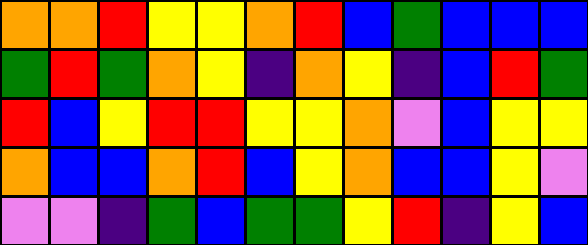[["orange", "orange", "red", "yellow", "yellow", "orange", "red", "blue", "green", "blue", "blue", "blue"], ["green", "red", "green", "orange", "yellow", "indigo", "orange", "yellow", "indigo", "blue", "red", "green"], ["red", "blue", "yellow", "red", "red", "yellow", "yellow", "orange", "violet", "blue", "yellow", "yellow"], ["orange", "blue", "blue", "orange", "red", "blue", "yellow", "orange", "blue", "blue", "yellow", "violet"], ["violet", "violet", "indigo", "green", "blue", "green", "green", "yellow", "red", "indigo", "yellow", "blue"]]